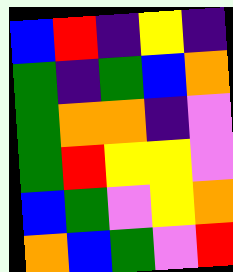[["blue", "red", "indigo", "yellow", "indigo"], ["green", "indigo", "green", "blue", "orange"], ["green", "orange", "orange", "indigo", "violet"], ["green", "red", "yellow", "yellow", "violet"], ["blue", "green", "violet", "yellow", "orange"], ["orange", "blue", "green", "violet", "red"]]